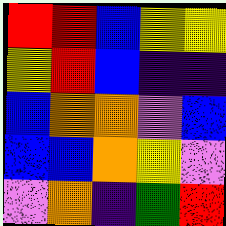[["red", "red", "blue", "yellow", "yellow"], ["yellow", "red", "blue", "indigo", "indigo"], ["blue", "orange", "orange", "violet", "blue"], ["blue", "blue", "orange", "yellow", "violet"], ["violet", "orange", "indigo", "green", "red"]]